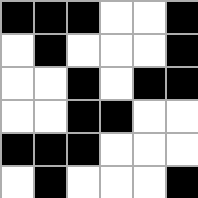[["black", "black", "black", "white", "white", "black"], ["white", "black", "white", "white", "white", "black"], ["white", "white", "black", "white", "black", "black"], ["white", "white", "black", "black", "white", "white"], ["black", "black", "black", "white", "white", "white"], ["white", "black", "white", "white", "white", "black"]]